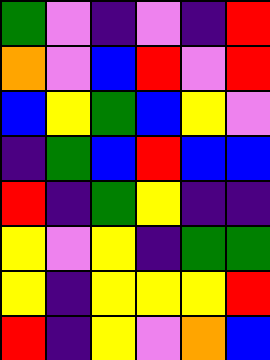[["green", "violet", "indigo", "violet", "indigo", "red"], ["orange", "violet", "blue", "red", "violet", "red"], ["blue", "yellow", "green", "blue", "yellow", "violet"], ["indigo", "green", "blue", "red", "blue", "blue"], ["red", "indigo", "green", "yellow", "indigo", "indigo"], ["yellow", "violet", "yellow", "indigo", "green", "green"], ["yellow", "indigo", "yellow", "yellow", "yellow", "red"], ["red", "indigo", "yellow", "violet", "orange", "blue"]]